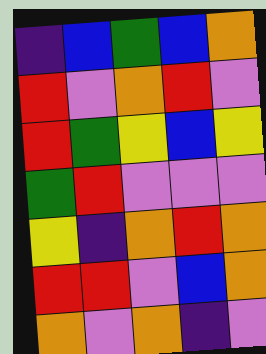[["indigo", "blue", "green", "blue", "orange"], ["red", "violet", "orange", "red", "violet"], ["red", "green", "yellow", "blue", "yellow"], ["green", "red", "violet", "violet", "violet"], ["yellow", "indigo", "orange", "red", "orange"], ["red", "red", "violet", "blue", "orange"], ["orange", "violet", "orange", "indigo", "violet"]]